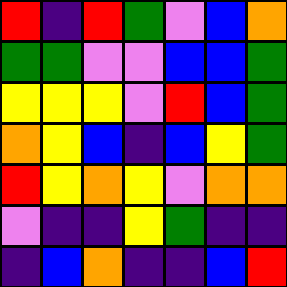[["red", "indigo", "red", "green", "violet", "blue", "orange"], ["green", "green", "violet", "violet", "blue", "blue", "green"], ["yellow", "yellow", "yellow", "violet", "red", "blue", "green"], ["orange", "yellow", "blue", "indigo", "blue", "yellow", "green"], ["red", "yellow", "orange", "yellow", "violet", "orange", "orange"], ["violet", "indigo", "indigo", "yellow", "green", "indigo", "indigo"], ["indigo", "blue", "orange", "indigo", "indigo", "blue", "red"]]